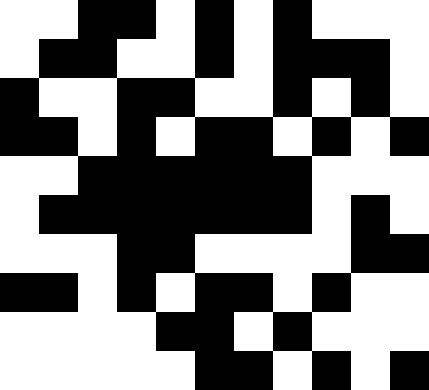[["white", "white", "black", "black", "white", "black", "white", "black", "white", "white", "white"], ["white", "black", "black", "white", "white", "black", "white", "black", "black", "black", "white"], ["black", "white", "white", "black", "black", "white", "white", "black", "white", "black", "white"], ["black", "black", "white", "black", "white", "black", "black", "white", "black", "white", "black"], ["white", "white", "black", "black", "black", "black", "black", "black", "white", "white", "white"], ["white", "black", "black", "black", "black", "black", "black", "black", "white", "black", "white"], ["white", "white", "white", "black", "black", "white", "white", "white", "white", "black", "black"], ["black", "black", "white", "black", "white", "black", "black", "white", "black", "white", "white"], ["white", "white", "white", "white", "black", "black", "white", "black", "white", "white", "white"], ["white", "white", "white", "white", "white", "black", "black", "white", "black", "white", "black"]]